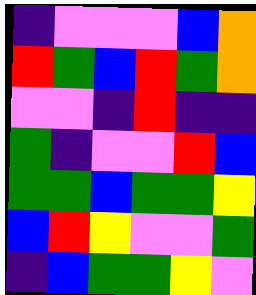[["indigo", "violet", "violet", "violet", "blue", "orange"], ["red", "green", "blue", "red", "green", "orange"], ["violet", "violet", "indigo", "red", "indigo", "indigo"], ["green", "indigo", "violet", "violet", "red", "blue"], ["green", "green", "blue", "green", "green", "yellow"], ["blue", "red", "yellow", "violet", "violet", "green"], ["indigo", "blue", "green", "green", "yellow", "violet"]]